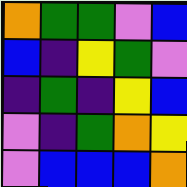[["orange", "green", "green", "violet", "blue"], ["blue", "indigo", "yellow", "green", "violet"], ["indigo", "green", "indigo", "yellow", "blue"], ["violet", "indigo", "green", "orange", "yellow"], ["violet", "blue", "blue", "blue", "orange"]]